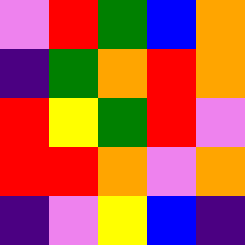[["violet", "red", "green", "blue", "orange"], ["indigo", "green", "orange", "red", "orange"], ["red", "yellow", "green", "red", "violet"], ["red", "red", "orange", "violet", "orange"], ["indigo", "violet", "yellow", "blue", "indigo"]]